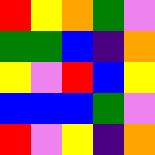[["red", "yellow", "orange", "green", "violet"], ["green", "green", "blue", "indigo", "orange"], ["yellow", "violet", "red", "blue", "yellow"], ["blue", "blue", "blue", "green", "violet"], ["red", "violet", "yellow", "indigo", "orange"]]